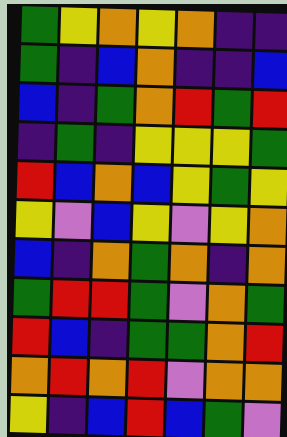[["green", "yellow", "orange", "yellow", "orange", "indigo", "indigo"], ["green", "indigo", "blue", "orange", "indigo", "indigo", "blue"], ["blue", "indigo", "green", "orange", "red", "green", "red"], ["indigo", "green", "indigo", "yellow", "yellow", "yellow", "green"], ["red", "blue", "orange", "blue", "yellow", "green", "yellow"], ["yellow", "violet", "blue", "yellow", "violet", "yellow", "orange"], ["blue", "indigo", "orange", "green", "orange", "indigo", "orange"], ["green", "red", "red", "green", "violet", "orange", "green"], ["red", "blue", "indigo", "green", "green", "orange", "red"], ["orange", "red", "orange", "red", "violet", "orange", "orange"], ["yellow", "indigo", "blue", "red", "blue", "green", "violet"]]